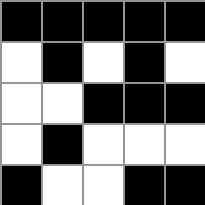[["black", "black", "black", "black", "black"], ["white", "black", "white", "black", "white"], ["white", "white", "black", "black", "black"], ["white", "black", "white", "white", "white"], ["black", "white", "white", "black", "black"]]